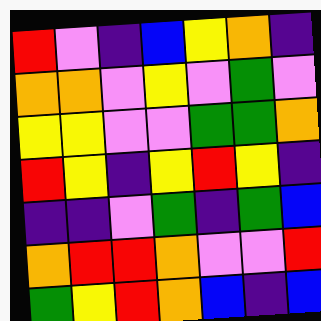[["red", "violet", "indigo", "blue", "yellow", "orange", "indigo"], ["orange", "orange", "violet", "yellow", "violet", "green", "violet"], ["yellow", "yellow", "violet", "violet", "green", "green", "orange"], ["red", "yellow", "indigo", "yellow", "red", "yellow", "indigo"], ["indigo", "indigo", "violet", "green", "indigo", "green", "blue"], ["orange", "red", "red", "orange", "violet", "violet", "red"], ["green", "yellow", "red", "orange", "blue", "indigo", "blue"]]